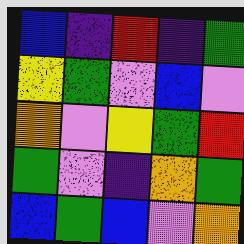[["blue", "indigo", "red", "indigo", "green"], ["yellow", "green", "violet", "blue", "violet"], ["orange", "violet", "yellow", "green", "red"], ["green", "violet", "indigo", "orange", "green"], ["blue", "green", "blue", "violet", "orange"]]